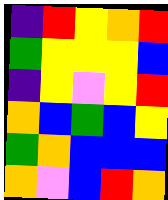[["indigo", "red", "yellow", "orange", "red"], ["green", "yellow", "yellow", "yellow", "blue"], ["indigo", "yellow", "violet", "yellow", "red"], ["orange", "blue", "green", "blue", "yellow"], ["green", "orange", "blue", "blue", "blue"], ["orange", "violet", "blue", "red", "orange"]]